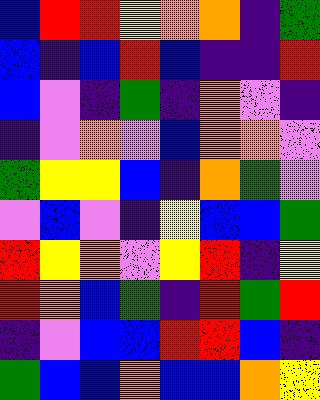[["blue", "red", "red", "yellow", "orange", "orange", "indigo", "green"], ["blue", "indigo", "blue", "red", "blue", "indigo", "indigo", "red"], ["blue", "violet", "indigo", "green", "indigo", "orange", "violet", "indigo"], ["indigo", "violet", "orange", "violet", "blue", "orange", "orange", "violet"], ["green", "yellow", "yellow", "blue", "indigo", "orange", "green", "violet"], ["violet", "blue", "violet", "indigo", "yellow", "blue", "blue", "green"], ["red", "yellow", "orange", "violet", "yellow", "red", "indigo", "yellow"], ["red", "orange", "blue", "green", "indigo", "red", "green", "red"], ["indigo", "violet", "blue", "blue", "red", "red", "blue", "indigo"], ["green", "blue", "blue", "orange", "blue", "blue", "orange", "yellow"]]